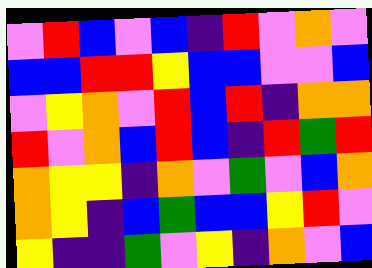[["violet", "red", "blue", "violet", "blue", "indigo", "red", "violet", "orange", "violet"], ["blue", "blue", "red", "red", "yellow", "blue", "blue", "violet", "violet", "blue"], ["violet", "yellow", "orange", "violet", "red", "blue", "red", "indigo", "orange", "orange"], ["red", "violet", "orange", "blue", "red", "blue", "indigo", "red", "green", "red"], ["orange", "yellow", "yellow", "indigo", "orange", "violet", "green", "violet", "blue", "orange"], ["orange", "yellow", "indigo", "blue", "green", "blue", "blue", "yellow", "red", "violet"], ["yellow", "indigo", "indigo", "green", "violet", "yellow", "indigo", "orange", "violet", "blue"]]